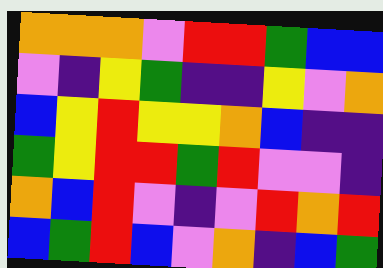[["orange", "orange", "orange", "violet", "red", "red", "green", "blue", "blue"], ["violet", "indigo", "yellow", "green", "indigo", "indigo", "yellow", "violet", "orange"], ["blue", "yellow", "red", "yellow", "yellow", "orange", "blue", "indigo", "indigo"], ["green", "yellow", "red", "red", "green", "red", "violet", "violet", "indigo"], ["orange", "blue", "red", "violet", "indigo", "violet", "red", "orange", "red"], ["blue", "green", "red", "blue", "violet", "orange", "indigo", "blue", "green"]]